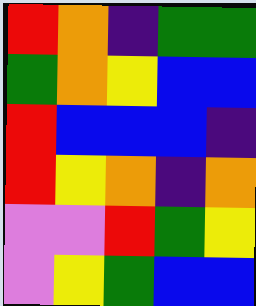[["red", "orange", "indigo", "green", "green"], ["green", "orange", "yellow", "blue", "blue"], ["red", "blue", "blue", "blue", "indigo"], ["red", "yellow", "orange", "indigo", "orange"], ["violet", "violet", "red", "green", "yellow"], ["violet", "yellow", "green", "blue", "blue"]]